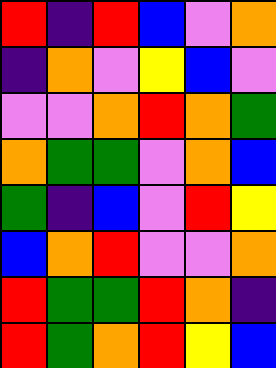[["red", "indigo", "red", "blue", "violet", "orange"], ["indigo", "orange", "violet", "yellow", "blue", "violet"], ["violet", "violet", "orange", "red", "orange", "green"], ["orange", "green", "green", "violet", "orange", "blue"], ["green", "indigo", "blue", "violet", "red", "yellow"], ["blue", "orange", "red", "violet", "violet", "orange"], ["red", "green", "green", "red", "orange", "indigo"], ["red", "green", "orange", "red", "yellow", "blue"]]